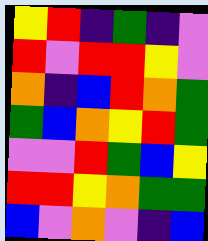[["yellow", "red", "indigo", "green", "indigo", "violet"], ["red", "violet", "red", "red", "yellow", "violet"], ["orange", "indigo", "blue", "red", "orange", "green"], ["green", "blue", "orange", "yellow", "red", "green"], ["violet", "violet", "red", "green", "blue", "yellow"], ["red", "red", "yellow", "orange", "green", "green"], ["blue", "violet", "orange", "violet", "indigo", "blue"]]